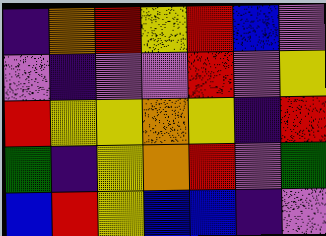[["indigo", "orange", "red", "yellow", "red", "blue", "violet"], ["violet", "indigo", "violet", "violet", "red", "violet", "yellow"], ["red", "yellow", "yellow", "orange", "yellow", "indigo", "red"], ["green", "indigo", "yellow", "orange", "red", "violet", "green"], ["blue", "red", "yellow", "blue", "blue", "indigo", "violet"]]